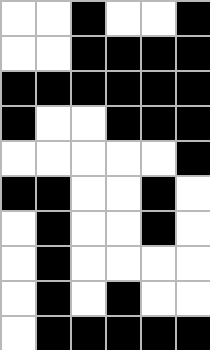[["white", "white", "black", "white", "white", "black"], ["white", "white", "black", "black", "black", "black"], ["black", "black", "black", "black", "black", "black"], ["black", "white", "white", "black", "black", "black"], ["white", "white", "white", "white", "white", "black"], ["black", "black", "white", "white", "black", "white"], ["white", "black", "white", "white", "black", "white"], ["white", "black", "white", "white", "white", "white"], ["white", "black", "white", "black", "white", "white"], ["white", "black", "black", "black", "black", "black"]]